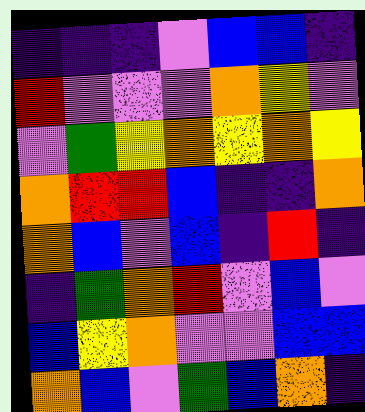[["indigo", "indigo", "indigo", "violet", "blue", "blue", "indigo"], ["red", "violet", "violet", "violet", "orange", "yellow", "violet"], ["violet", "green", "yellow", "orange", "yellow", "orange", "yellow"], ["orange", "red", "red", "blue", "indigo", "indigo", "orange"], ["orange", "blue", "violet", "blue", "indigo", "red", "indigo"], ["indigo", "green", "orange", "red", "violet", "blue", "violet"], ["blue", "yellow", "orange", "violet", "violet", "blue", "blue"], ["orange", "blue", "violet", "green", "blue", "orange", "indigo"]]